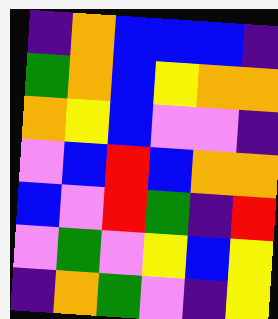[["indigo", "orange", "blue", "blue", "blue", "indigo"], ["green", "orange", "blue", "yellow", "orange", "orange"], ["orange", "yellow", "blue", "violet", "violet", "indigo"], ["violet", "blue", "red", "blue", "orange", "orange"], ["blue", "violet", "red", "green", "indigo", "red"], ["violet", "green", "violet", "yellow", "blue", "yellow"], ["indigo", "orange", "green", "violet", "indigo", "yellow"]]